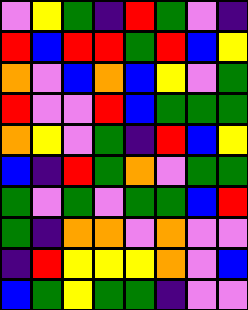[["violet", "yellow", "green", "indigo", "red", "green", "violet", "indigo"], ["red", "blue", "red", "red", "green", "red", "blue", "yellow"], ["orange", "violet", "blue", "orange", "blue", "yellow", "violet", "green"], ["red", "violet", "violet", "red", "blue", "green", "green", "green"], ["orange", "yellow", "violet", "green", "indigo", "red", "blue", "yellow"], ["blue", "indigo", "red", "green", "orange", "violet", "green", "green"], ["green", "violet", "green", "violet", "green", "green", "blue", "red"], ["green", "indigo", "orange", "orange", "violet", "orange", "violet", "violet"], ["indigo", "red", "yellow", "yellow", "yellow", "orange", "violet", "blue"], ["blue", "green", "yellow", "green", "green", "indigo", "violet", "violet"]]